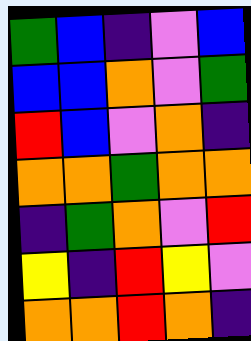[["green", "blue", "indigo", "violet", "blue"], ["blue", "blue", "orange", "violet", "green"], ["red", "blue", "violet", "orange", "indigo"], ["orange", "orange", "green", "orange", "orange"], ["indigo", "green", "orange", "violet", "red"], ["yellow", "indigo", "red", "yellow", "violet"], ["orange", "orange", "red", "orange", "indigo"]]